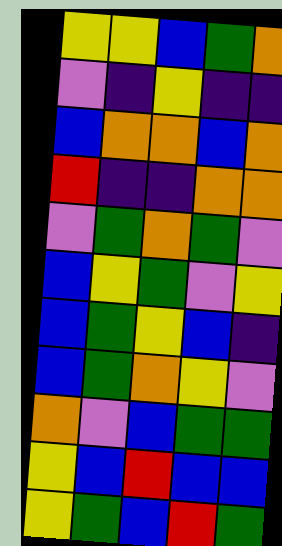[["yellow", "yellow", "blue", "green", "orange"], ["violet", "indigo", "yellow", "indigo", "indigo"], ["blue", "orange", "orange", "blue", "orange"], ["red", "indigo", "indigo", "orange", "orange"], ["violet", "green", "orange", "green", "violet"], ["blue", "yellow", "green", "violet", "yellow"], ["blue", "green", "yellow", "blue", "indigo"], ["blue", "green", "orange", "yellow", "violet"], ["orange", "violet", "blue", "green", "green"], ["yellow", "blue", "red", "blue", "blue"], ["yellow", "green", "blue", "red", "green"]]